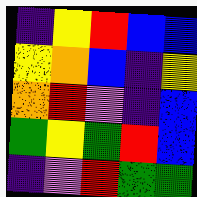[["indigo", "yellow", "red", "blue", "blue"], ["yellow", "orange", "blue", "indigo", "yellow"], ["orange", "red", "violet", "indigo", "blue"], ["green", "yellow", "green", "red", "blue"], ["indigo", "violet", "red", "green", "green"]]